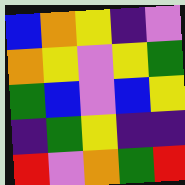[["blue", "orange", "yellow", "indigo", "violet"], ["orange", "yellow", "violet", "yellow", "green"], ["green", "blue", "violet", "blue", "yellow"], ["indigo", "green", "yellow", "indigo", "indigo"], ["red", "violet", "orange", "green", "red"]]